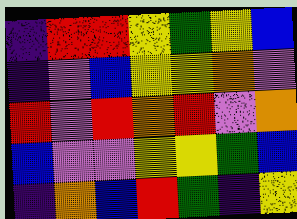[["indigo", "red", "red", "yellow", "green", "yellow", "blue"], ["indigo", "violet", "blue", "yellow", "yellow", "orange", "violet"], ["red", "violet", "red", "orange", "red", "violet", "orange"], ["blue", "violet", "violet", "yellow", "yellow", "green", "blue"], ["indigo", "orange", "blue", "red", "green", "indigo", "yellow"]]